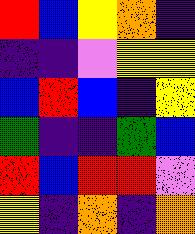[["red", "blue", "yellow", "orange", "indigo"], ["indigo", "indigo", "violet", "yellow", "yellow"], ["blue", "red", "blue", "indigo", "yellow"], ["green", "indigo", "indigo", "green", "blue"], ["red", "blue", "red", "red", "violet"], ["yellow", "indigo", "orange", "indigo", "orange"]]